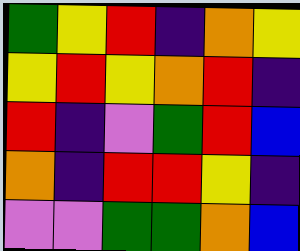[["green", "yellow", "red", "indigo", "orange", "yellow"], ["yellow", "red", "yellow", "orange", "red", "indigo"], ["red", "indigo", "violet", "green", "red", "blue"], ["orange", "indigo", "red", "red", "yellow", "indigo"], ["violet", "violet", "green", "green", "orange", "blue"]]